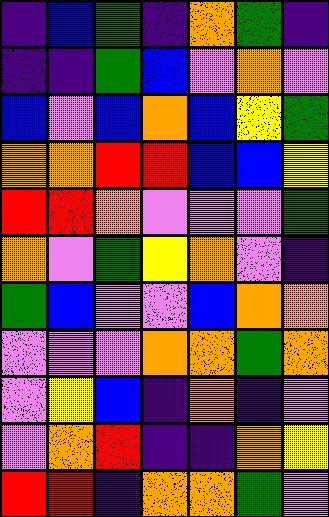[["indigo", "blue", "green", "indigo", "orange", "green", "indigo"], ["indigo", "indigo", "green", "blue", "violet", "orange", "violet"], ["blue", "violet", "blue", "orange", "blue", "yellow", "green"], ["orange", "orange", "red", "red", "blue", "blue", "yellow"], ["red", "red", "orange", "violet", "violet", "violet", "green"], ["orange", "violet", "green", "yellow", "orange", "violet", "indigo"], ["green", "blue", "violet", "violet", "blue", "orange", "orange"], ["violet", "violet", "violet", "orange", "orange", "green", "orange"], ["violet", "yellow", "blue", "indigo", "orange", "indigo", "violet"], ["violet", "orange", "red", "indigo", "indigo", "orange", "yellow"], ["red", "red", "indigo", "orange", "orange", "green", "violet"]]